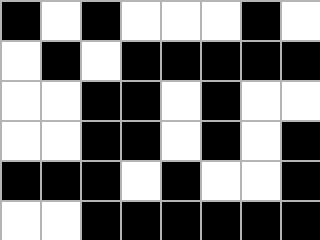[["black", "white", "black", "white", "white", "white", "black", "white"], ["white", "black", "white", "black", "black", "black", "black", "black"], ["white", "white", "black", "black", "white", "black", "white", "white"], ["white", "white", "black", "black", "white", "black", "white", "black"], ["black", "black", "black", "white", "black", "white", "white", "black"], ["white", "white", "black", "black", "black", "black", "black", "black"]]